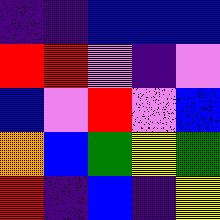[["indigo", "indigo", "blue", "blue", "blue"], ["red", "red", "violet", "indigo", "violet"], ["blue", "violet", "red", "violet", "blue"], ["orange", "blue", "green", "yellow", "green"], ["red", "indigo", "blue", "indigo", "yellow"]]